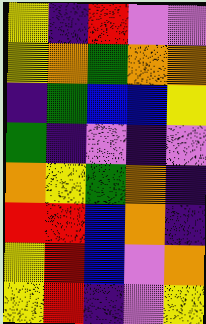[["yellow", "indigo", "red", "violet", "violet"], ["yellow", "orange", "green", "orange", "orange"], ["indigo", "green", "blue", "blue", "yellow"], ["green", "indigo", "violet", "indigo", "violet"], ["orange", "yellow", "green", "orange", "indigo"], ["red", "red", "blue", "orange", "indigo"], ["yellow", "red", "blue", "violet", "orange"], ["yellow", "red", "indigo", "violet", "yellow"]]